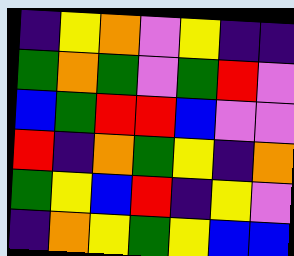[["indigo", "yellow", "orange", "violet", "yellow", "indigo", "indigo"], ["green", "orange", "green", "violet", "green", "red", "violet"], ["blue", "green", "red", "red", "blue", "violet", "violet"], ["red", "indigo", "orange", "green", "yellow", "indigo", "orange"], ["green", "yellow", "blue", "red", "indigo", "yellow", "violet"], ["indigo", "orange", "yellow", "green", "yellow", "blue", "blue"]]